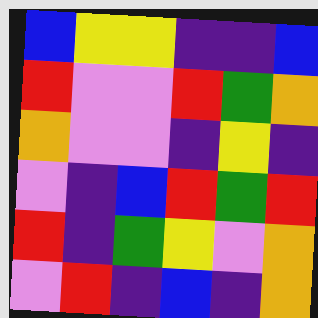[["blue", "yellow", "yellow", "indigo", "indigo", "blue"], ["red", "violet", "violet", "red", "green", "orange"], ["orange", "violet", "violet", "indigo", "yellow", "indigo"], ["violet", "indigo", "blue", "red", "green", "red"], ["red", "indigo", "green", "yellow", "violet", "orange"], ["violet", "red", "indigo", "blue", "indigo", "orange"]]